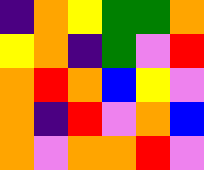[["indigo", "orange", "yellow", "green", "green", "orange"], ["yellow", "orange", "indigo", "green", "violet", "red"], ["orange", "red", "orange", "blue", "yellow", "violet"], ["orange", "indigo", "red", "violet", "orange", "blue"], ["orange", "violet", "orange", "orange", "red", "violet"]]